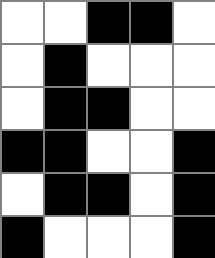[["white", "white", "black", "black", "white"], ["white", "black", "white", "white", "white"], ["white", "black", "black", "white", "white"], ["black", "black", "white", "white", "black"], ["white", "black", "black", "white", "black"], ["black", "white", "white", "white", "black"]]